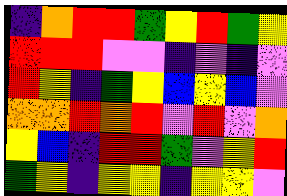[["indigo", "orange", "red", "red", "green", "yellow", "red", "green", "yellow"], ["red", "red", "red", "violet", "violet", "indigo", "violet", "indigo", "violet"], ["red", "yellow", "indigo", "green", "yellow", "blue", "yellow", "blue", "violet"], ["orange", "orange", "red", "orange", "red", "violet", "red", "violet", "orange"], ["yellow", "blue", "indigo", "red", "red", "green", "violet", "yellow", "red"], ["green", "yellow", "indigo", "yellow", "yellow", "indigo", "yellow", "yellow", "violet"]]